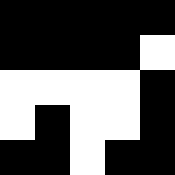[["black", "black", "black", "black", "black"], ["black", "black", "black", "black", "white"], ["white", "white", "white", "white", "black"], ["white", "black", "white", "white", "black"], ["black", "black", "white", "black", "black"]]